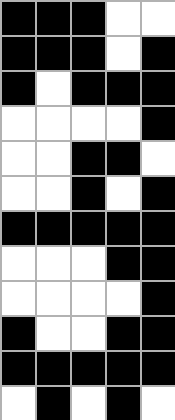[["black", "black", "black", "white", "white"], ["black", "black", "black", "white", "black"], ["black", "white", "black", "black", "black"], ["white", "white", "white", "white", "black"], ["white", "white", "black", "black", "white"], ["white", "white", "black", "white", "black"], ["black", "black", "black", "black", "black"], ["white", "white", "white", "black", "black"], ["white", "white", "white", "white", "black"], ["black", "white", "white", "black", "black"], ["black", "black", "black", "black", "black"], ["white", "black", "white", "black", "white"]]